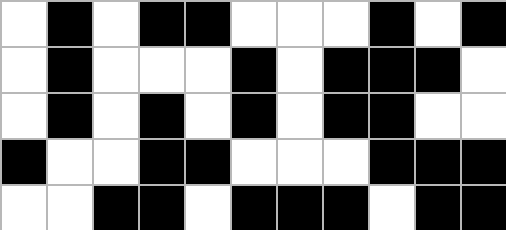[["white", "black", "white", "black", "black", "white", "white", "white", "black", "white", "black"], ["white", "black", "white", "white", "white", "black", "white", "black", "black", "black", "white"], ["white", "black", "white", "black", "white", "black", "white", "black", "black", "white", "white"], ["black", "white", "white", "black", "black", "white", "white", "white", "black", "black", "black"], ["white", "white", "black", "black", "white", "black", "black", "black", "white", "black", "black"]]